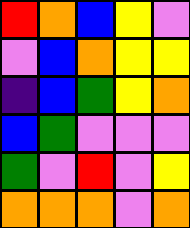[["red", "orange", "blue", "yellow", "violet"], ["violet", "blue", "orange", "yellow", "yellow"], ["indigo", "blue", "green", "yellow", "orange"], ["blue", "green", "violet", "violet", "violet"], ["green", "violet", "red", "violet", "yellow"], ["orange", "orange", "orange", "violet", "orange"]]